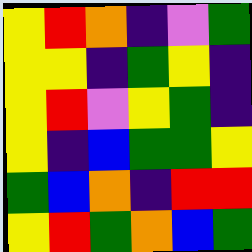[["yellow", "red", "orange", "indigo", "violet", "green"], ["yellow", "yellow", "indigo", "green", "yellow", "indigo"], ["yellow", "red", "violet", "yellow", "green", "indigo"], ["yellow", "indigo", "blue", "green", "green", "yellow"], ["green", "blue", "orange", "indigo", "red", "red"], ["yellow", "red", "green", "orange", "blue", "green"]]